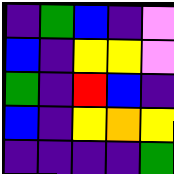[["indigo", "green", "blue", "indigo", "violet"], ["blue", "indigo", "yellow", "yellow", "violet"], ["green", "indigo", "red", "blue", "indigo"], ["blue", "indigo", "yellow", "orange", "yellow"], ["indigo", "indigo", "indigo", "indigo", "green"]]